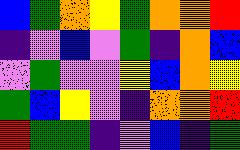[["blue", "green", "orange", "yellow", "green", "orange", "orange", "red"], ["indigo", "violet", "blue", "violet", "green", "indigo", "orange", "blue"], ["violet", "green", "violet", "violet", "yellow", "blue", "orange", "yellow"], ["green", "blue", "yellow", "violet", "indigo", "orange", "orange", "red"], ["red", "green", "green", "indigo", "violet", "blue", "indigo", "green"]]